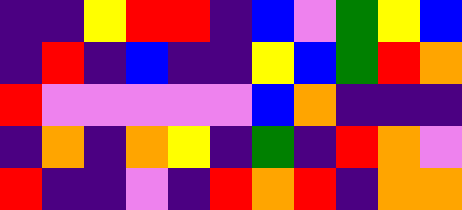[["indigo", "indigo", "yellow", "red", "red", "indigo", "blue", "violet", "green", "yellow", "blue"], ["indigo", "red", "indigo", "blue", "indigo", "indigo", "yellow", "blue", "green", "red", "orange"], ["red", "violet", "violet", "violet", "violet", "violet", "blue", "orange", "indigo", "indigo", "indigo"], ["indigo", "orange", "indigo", "orange", "yellow", "indigo", "green", "indigo", "red", "orange", "violet"], ["red", "indigo", "indigo", "violet", "indigo", "red", "orange", "red", "indigo", "orange", "orange"]]